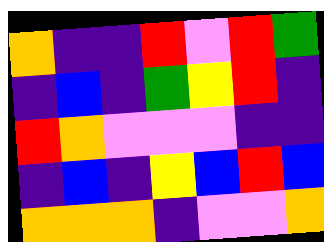[["orange", "indigo", "indigo", "red", "violet", "red", "green"], ["indigo", "blue", "indigo", "green", "yellow", "red", "indigo"], ["red", "orange", "violet", "violet", "violet", "indigo", "indigo"], ["indigo", "blue", "indigo", "yellow", "blue", "red", "blue"], ["orange", "orange", "orange", "indigo", "violet", "violet", "orange"]]